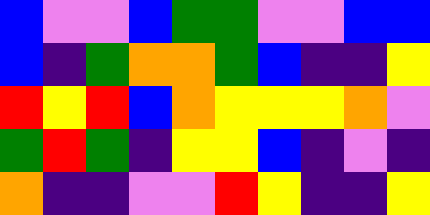[["blue", "violet", "violet", "blue", "green", "green", "violet", "violet", "blue", "blue"], ["blue", "indigo", "green", "orange", "orange", "green", "blue", "indigo", "indigo", "yellow"], ["red", "yellow", "red", "blue", "orange", "yellow", "yellow", "yellow", "orange", "violet"], ["green", "red", "green", "indigo", "yellow", "yellow", "blue", "indigo", "violet", "indigo"], ["orange", "indigo", "indigo", "violet", "violet", "red", "yellow", "indigo", "indigo", "yellow"]]